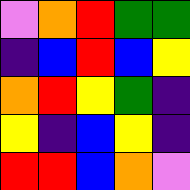[["violet", "orange", "red", "green", "green"], ["indigo", "blue", "red", "blue", "yellow"], ["orange", "red", "yellow", "green", "indigo"], ["yellow", "indigo", "blue", "yellow", "indigo"], ["red", "red", "blue", "orange", "violet"]]